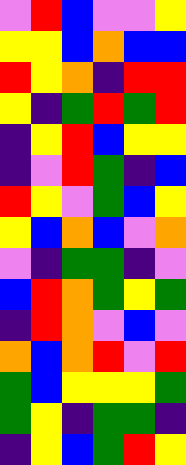[["violet", "red", "blue", "violet", "violet", "yellow"], ["yellow", "yellow", "blue", "orange", "blue", "blue"], ["red", "yellow", "orange", "indigo", "red", "red"], ["yellow", "indigo", "green", "red", "green", "red"], ["indigo", "yellow", "red", "blue", "yellow", "yellow"], ["indigo", "violet", "red", "green", "indigo", "blue"], ["red", "yellow", "violet", "green", "blue", "yellow"], ["yellow", "blue", "orange", "blue", "violet", "orange"], ["violet", "indigo", "green", "green", "indigo", "violet"], ["blue", "red", "orange", "green", "yellow", "green"], ["indigo", "red", "orange", "violet", "blue", "violet"], ["orange", "blue", "orange", "red", "violet", "red"], ["green", "blue", "yellow", "yellow", "yellow", "green"], ["green", "yellow", "indigo", "green", "green", "indigo"], ["indigo", "yellow", "blue", "green", "red", "yellow"]]